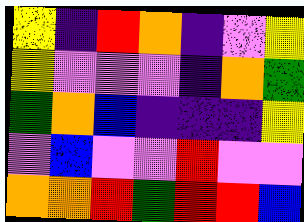[["yellow", "indigo", "red", "orange", "indigo", "violet", "yellow"], ["yellow", "violet", "violet", "violet", "indigo", "orange", "green"], ["green", "orange", "blue", "indigo", "indigo", "indigo", "yellow"], ["violet", "blue", "violet", "violet", "red", "violet", "violet"], ["orange", "orange", "red", "green", "red", "red", "blue"]]